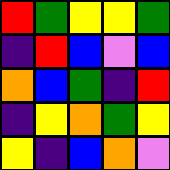[["red", "green", "yellow", "yellow", "green"], ["indigo", "red", "blue", "violet", "blue"], ["orange", "blue", "green", "indigo", "red"], ["indigo", "yellow", "orange", "green", "yellow"], ["yellow", "indigo", "blue", "orange", "violet"]]